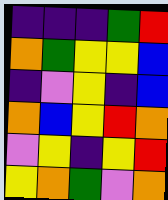[["indigo", "indigo", "indigo", "green", "red"], ["orange", "green", "yellow", "yellow", "blue"], ["indigo", "violet", "yellow", "indigo", "blue"], ["orange", "blue", "yellow", "red", "orange"], ["violet", "yellow", "indigo", "yellow", "red"], ["yellow", "orange", "green", "violet", "orange"]]